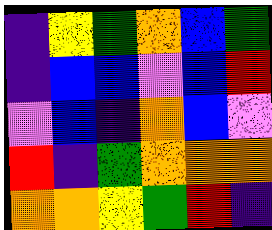[["indigo", "yellow", "green", "orange", "blue", "green"], ["indigo", "blue", "blue", "violet", "blue", "red"], ["violet", "blue", "indigo", "orange", "blue", "violet"], ["red", "indigo", "green", "orange", "orange", "orange"], ["orange", "orange", "yellow", "green", "red", "indigo"]]